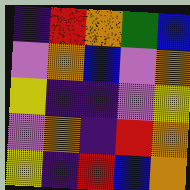[["indigo", "red", "orange", "green", "blue"], ["violet", "orange", "blue", "violet", "orange"], ["yellow", "indigo", "indigo", "violet", "yellow"], ["violet", "orange", "indigo", "red", "orange"], ["yellow", "indigo", "red", "blue", "orange"]]